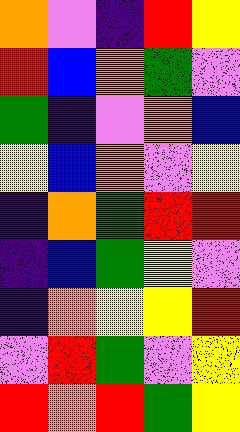[["orange", "violet", "indigo", "red", "yellow"], ["red", "blue", "orange", "green", "violet"], ["green", "indigo", "violet", "orange", "blue"], ["yellow", "blue", "orange", "violet", "yellow"], ["indigo", "orange", "green", "red", "red"], ["indigo", "blue", "green", "yellow", "violet"], ["indigo", "orange", "yellow", "yellow", "red"], ["violet", "red", "green", "violet", "yellow"], ["red", "orange", "red", "green", "yellow"]]